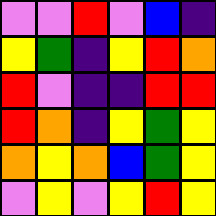[["violet", "violet", "red", "violet", "blue", "indigo"], ["yellow", "green", "indigo", "yellow", "red", "orange"], ["red", "violet", "indigo", "indigo", "red", "red"], ["red", "orange", "indigo", "yellow", "green", "yellow"], ["orange", "yellow", "orange", "blue", "green", "yellow"], ["violet", "yellow", "violet", "yellow", "red", "yellow"]]